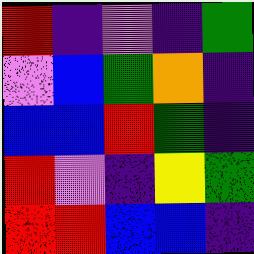[["red", "indigo", "violet", "indigo", "green"], ["violet", "blue", "green", "orange", "indigo"], ["blue", "blue", "red", "green", "indigo"], ["red", "violet", "indigo", "yellow", "green"], ["red", "red", "blue", "blue", "indigo"]]